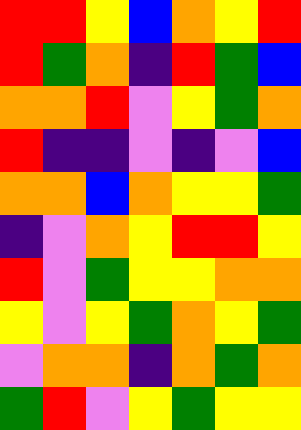[["red", "red", "yellow", "blue", "orange", "yellow", "red"], ["red", "green", "orange", "indigo", "red", "green", "blue"], ["orange", "orange", "red", "violet", "yellow", "green", "orange"], ["red", "indigo", "indigo", "violet", "indigo", "violet", "blue"], ["orange", "orange", "blue", "orange", "yellow", "yellow", "green"], ["indigo", "violet", "orange", "yellow", "red", "red", "yellow"], ["red", "violet", "green", "yellow", "yellow", "orange", "orange"], ["yellow", "violet", "yellow", "green", "orange", "yellow", "green"], ["violet", "orange", "orange", "indigo", "orange", "green", "orange"], ["green", "red", "violet", "yellow", "green", "yellow", "yellow"]]